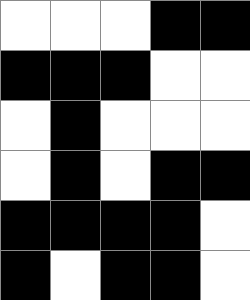[["white", "white", "white", "black", "black"], ["black", "black", "black", "white", "white"], ["white", "black", "white", "white", "white"], ["white", "black", "white", "black", "black"], ["black", "black", "black", "black", "white"], ["black", "white", "black", "black", "white"]]